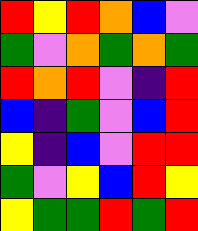[["red", "yellow", "red", "orange", "blue", "violet"], ["green", "violet", "orange", "green", "orange", "green"], ["red", "orange", "red", "violet", "indigo", "red"], ["blue", "indigo", "green", "violet", "blue", "red"], ["yellow", "indigo", "blue", "violet", "red", "red"], ["green", "violet", "yellow", "blue", "red", "yellow"], ["yellow", "green", "green", "red", "green", "red"]]